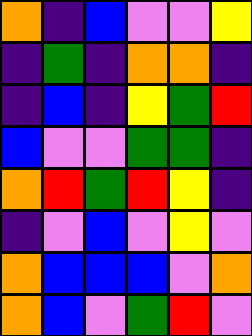[["orange", "indigo", "blue", "violet", "violet", "yellow"], ["indigo", "green", "indigo", "orange", "orange", "indigo"], ["indigo", "blue", "indigo", "yellow", "green", "red"], ["blue", "violet", "violet", "green", "green", "indigo"], ["orange", "red", "green", "red", "yellow", "indigo"], ["indigo", "violet", "blue", "violet", "yellow", "violet"], ["orange", "blue", "blue", "blue", "violet", "orange"], ["orange", "blue", "violet", "green", "red", "violet"]]